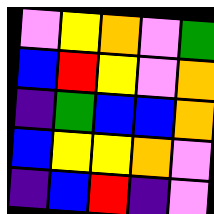[["violet", "yellow", "orange", "violet", "green"], ["blue", "red", "yellow", "violet", "orange"], ["indigo", "green", "blue", "blue", "orange"], ["blue", "yellow", "yellow", "orange", "violet"], ["indigo", "blue", "red", "indigo", "violet"]]